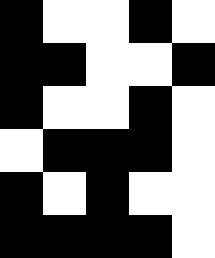[["black", "white", "white", "black", "white"], ["black", "black", "white", "white", "black"], ["black", "white", "white", "black", "white"], ["white", "black", "black", "black", "white"], ["black", "white", "black", "white", "white"], ["black", "black", "black", "black", "white"]]